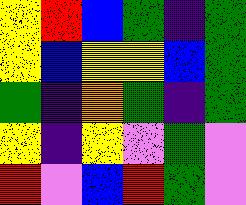[["yellow", "red", "blue", "green", "indigo", "green"], ["yellow", "blue", "yellow", "yellow", "blue", "green"], ["green", "indigo", "orange", "green", "indigo", "green"], ["yellow", "indigo", "yellow", "violet", "green", "violet"], ["red", "violet", "blue", "red", "green", "violet"]]